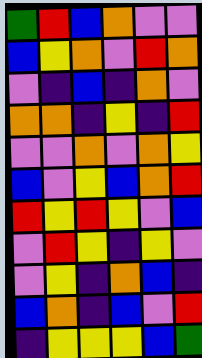[["green", "red", "blue", "orange", "violet", "violet"], ["blue", "yellow", "orange", "violet", "red", "orange"], ["violet", "indigo", "blue", "indigo", "orange", "violet"], ["orange", "orange", "indigo", "yellow", "indigo", "red"], ["violet", "violet", "orange", "violet", "orange", "yellow"], ["blue", "violet", "yellow", "blue", "orange", "red"], ["red", "yellow", "red", "yellow", "violet", "blue"], ["violet", "red", "yellow", "indigo", "yellow", "violet"], ["violet", "yellow", "indigo", "orange", "blue", "indigo"], ["blue", "orange", "indigo", "blue", "violet", "red"], ["indigo", "yellow", "yellow", "yellow", "blue", "green"]]